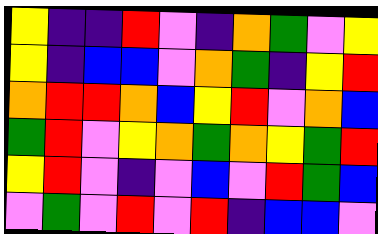[["yellow", "indigo", "indigo", "red", "violet", "indigo", "orange", "green", "violet", "yellow"], ["yellow", "indigo", "blue", "blue", "violet", "orange", "green", "indigo", "yellow", "red"], ["orange", "red", "red", "orange", "blue", "yellow", "red", "violet", "orange", "blue"], ["green", "red", "violet", "yellow", "orange", "green", "orange", "yellow", "green", "red"], ["yellow", "red", "violet", "indigo", "violet", "blue", "violet", "red", "green", "blue"], ["violet", "green", "violet", "red", "violet", "red", "indigo", "blue", "blue", "violet"]]